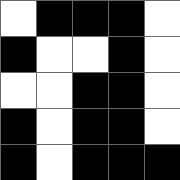[["white", "black", "black", "black", "white"], ["black", "white", "white", "black", "white"], ["white", "white", "black", "black", "white"], ["black", "white", "black", "black", "white"], ["black", "white", "black", "black", "black"]]